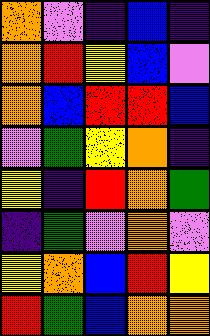[["orange", "violet", "indigo", "blue", "indigo"], ["orange", "red", "yellow", "blue", "violet"], ["orange", "blue", "red", "red", "blue"], ["violet", "green", "yellow", "orange", "indigo"], ["yellow", "indigo", "red", "orange", "green"], ["indigo", "green", "violet", "orange", "violet"], ["yellow", "orange", "blue", "red", "yellow"], ["red", "green", "blue", "orange", "orange"]]